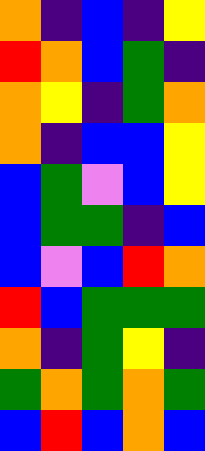[["orange", "indigo", "blue", "indigo", "yellow"], ["red", "orange", "blue", "green", "indigo"], ["orange", "yellow", "indigo", "green", "orange"], ["orange", "indigo", "blue", "blue", "yellow"], ["blue", "green", "violet", "blue", "yellow"], ["blue", "green", "green", "indigo", "blue"], ["blue", "violet", "blue", "red", "orange"], ["red", "blue", "green", "green", "green"], ["orange", "indigo", "green", "yellow", "indigo"], ["green", "orange", "green", "orange", "green"], ["blue", "red", "blue", "orange", "blue"]]